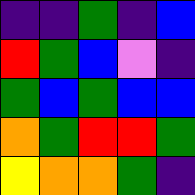[["indigo", "indigo", "green", "indigo", "blue"], ["red", "green", "blue", "violet", "indigo"], ["green", "blue", "green", "blue", "blue"], ["orange", "green", "red", "red", "green"], ["yellow", "orange", "orange", "green", "indigo"]]